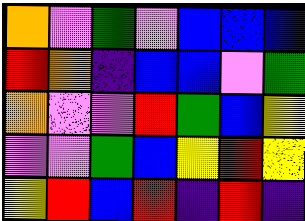[["orange", "violet", "green", "violet", "blue", "blue", "blue"], ["red", "orange", "indigo", "blue", "blue", "violet", "green"], ["orange", "violet", "violet", "red", "green", "blue", "yellow"], ["violet", "violet", "green", "blue", "yellow", "red", "yellow"], ["yellow", "red", "blue", "red", "indigo", "red", "indigo"]]